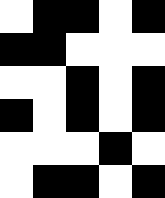[["white", "black", "black", "white", "black"], ["black", "black", "white", "white", "white"], ["white", "white", "black", "white", "black"], ["black", "white", "black", "white", "black"], ["white", "white", "white", "black", "white"], ["white", "black", "black", "white", "black"]]